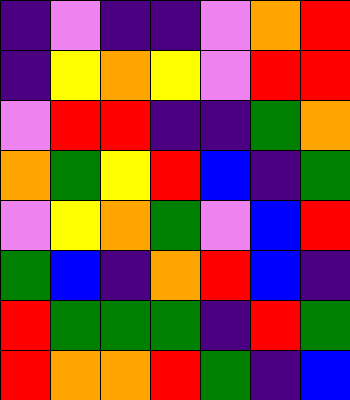[["indigo", "violet", "indigo", "indigo", "violet", "orange", "red"], ["indigo", "yellow", "orange", "yellow", "violet", "red", "red"], ["violet", "red", "red", "indigo", "indigo", "green", "orange"], ["orange", "green", "yellow", "red", "blue", "indigo", "green"], ["violet", "yellow", "orange", "green", "violet", "blue", "red"], ["green", "blue", "indigo", "orange", "red", "blue", "indigo"], ["red", "green", "green", "green", "indigo", "red", "green"], ["red", "orange", "orange", "red", "green", "indigo", "blue"]]